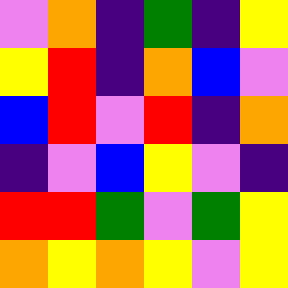[["violet", "orange", "indigo", "green", "indigo", "yellow"], ["yellow", "red", "indigo", "orange", "blue", "violet"], ["blue", "red", "violet", "red", "indigo", "orange"], ["indigo", "violet", "blue", "yellow", "violet", "indigo"], ["red", "red", "green", "violet", "green", "yellow"], ["orange", "yellow", "orange", "yellow", "violet", "yellow"]]